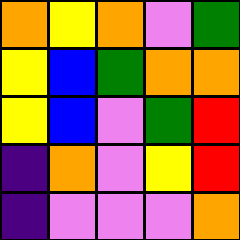[["orange", "yellow", "orange", "violet", "green"], ["yellow", "blue", "green", "orange", "orange"], ["yellow", "blue", "violet", "green", "red"], ["indigo", "orange", "violet", "yellow", "red"], ["indigo", "violet", "violet", "violet", "orange"]]